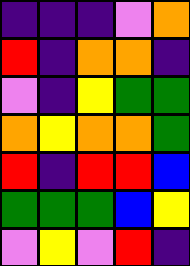[["indigo", "indigo", "indigo", "violet", "orange"], ["red", "indigo", "orange", "orange", "indigo"], ["violet", "indigo", "yellow", "green", "green"], ["orange", "yellow", "orange", "orange", "green"], ["red", "indigo", "red", "red", "blue"], ["green", "green", "green", "blue", "yellow"], ["violet", "yellow", "violet", "red", "indigo"]]